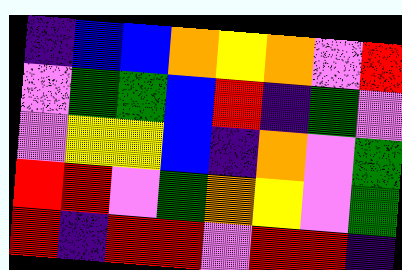[["indigo", "blue", "blue", "orange", "yellow", "orange", "violet", "red"], ["violet", "green", "green", "blue", "red", "indigo", "green", "violet"], ["violet", "yellow", "yellow", "blue", "indigo", "orange", "violet", "green"], ["red", "red", "violet", "green", "orange", "yellow", "violet", "green"], ["red", "indigo", "red", "red", "violet", "red", "red", "indigo"]]